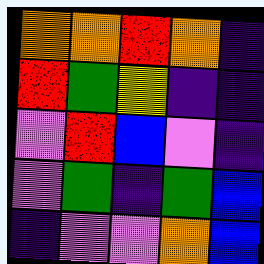[["orange", "orange", "red", "orange", "indigo"], ["red", "green", "yellow", "indigo", "indigo"], ["violet", "red", "blue", "violet", "indigo"], ["violet", "green", "indigo", "green", "blue"], ["indigo", "violet", "violet", "orange", "blue"]]